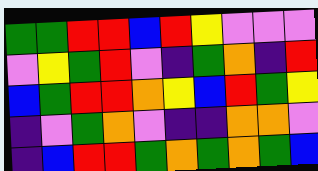[["green", "green", "red", "red", "blue", "red", "yellow", "violet", "violet", "violet"], ["violet", "yellow", "green", "red", "violet", "indigo", "green", "orange", "indigo", "red"], ["blue", "green", "red", "red", "orange", "yellow", "blue", "red", "green", "yellow"], ["indigo", "violet", "green", "orange", "violet", "indigo", "indigo", "orange", "orange", "violet"], ["indigo", "blue", "red", "red", "green", "orange", "green", "orange", "green", "blue"]]